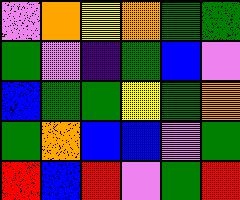[["violet", "orange", "yellow", "orange", "green", "green"], ["green", "violet", "indigo", "green", "blue", "violet"], ["blue", "green", "green", "yellow", "green", "orange"], ["green", "orange", "blue", "blue", "violet", "green"], ["red", "blue", "red", "violet", "green", "red"]]